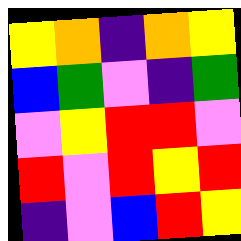[["yellow", "orange", "indigo", "orange", "yellow"], ["blue", "green", "violet", "indigo", "green"], ["violet", "yellow", "red", "red", "violet"], ["red", "violet", "red", "yellow", "red"], ["indigo", "violet", "blue", "red", "yellow"]]